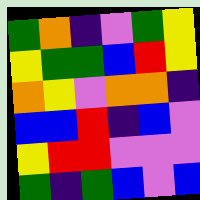[["green", "orange", "indigo", "violet", "green", "yellow"], ["yellow", "green", "green", "blue", "red", "yellow"], ["orange", "yellow", "violet", "orange", "orange", "indigo"], ["blue", "blue", "red", "indigo", "blue", "violet"], ["yellow", "red", "red", "violet", "violet", "violet"], ["green", "indigo", "green", "blue", "violet", "blue"]]